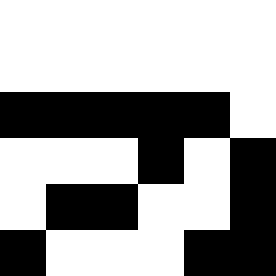[["white", "white", "white", "white", "white", "white"], ["white", "white", "white", "white", "white", "white"], ["black", "black", "black", "black", "black", "white"], ["white", "white", "white", "black", "white", "black"], ["white", "black", "black", "white", "white", "black"], ["black", "white", "white", "white", "black", "black"]]